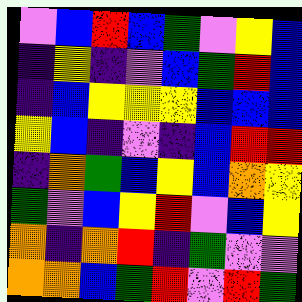[["violet", "blue", "red", "blue", "green", "violet", "yellow", "blue"], ["indigo", "yellow", "indigo", "violet", "blue", "green", "red", "blue"], ["indigo", "blue", "yellow", "yellow", "yellow", "blue", "blue", "blue"], ["yellow", "blue", "indigo", "violet", "indigo", "blue", "red", "red"], ["indigo", "orange", "green", "blue", "yellow", "blue", "orange", "yellow"], ["green", "violet", "blue", "yellow", "red", "violet", "blue", "yellow"], ["orange", "indigo", "orange", "red", "indigo", "green", "violet", "violet"], ["orange", "orange", "blue", "green", "red", "violet", "red", "green"]]